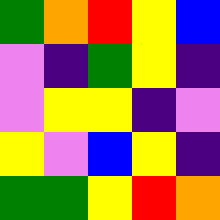[["green", "orange", "red", "yellow", "blue"], ["violet", "indigo", "green", "yellow", "indigo"], ["violet", "yellow", "yellow", "indigo", "violet"], ["yellow", "violet", "blue", "yellow", "indigo"], ["green", "green", "yellow", "red", "orange"]]